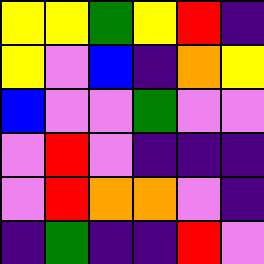[["yellow", "yellow", "green", "yellow", "red", "indigo"], ["yellow", "violet", "blue", "indigo", "orange", "yellow"], ["blue", "violet", "violet", "green", "violet", "violet"], ["violet", "red", "violet", "indigo", "indigo", "indigo"], ["violet", "red", "orange", "orange", "violet", "indigo"], ["indigo", "green", "indigo", "indigo", "red", "violet"]]